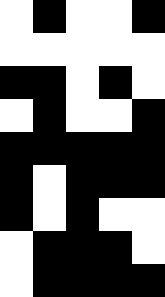[["white", "black", "white", "white", "black"], ["white", "white", "white", "white", "white"], ["black", "black", "white", "black", "white"], ["white", "black", "white", "white", "black"], ["black", "black", "black", "black", "black"], ["black", "white", "black", "black", "black"], ["black", "white", "black", "white", "white"], ["white", "black", "black", "black", "white"], ["white", "black", "black", "black", "black"]]